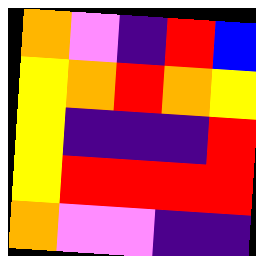[["orange", "violet", "indigo", "red", "blue"], ["yellow", "orange", "red", "orange", "yellow"], ["yellow", "indigo", "indigo", "indigo", "red"], ["yellow", "red", "red", "red", "red"], ["orange", "violet", "violet", "indigo", "indigo"]]